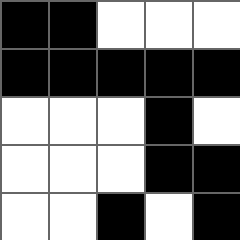[["black", "black", "white", "white", "white"], ["black", "black", "black", "black", "black"], ["white", "white", "white", "black", "white"], ["white", "white", "white", "black", "black"], ["white", "white", "black", "white", "black"]]